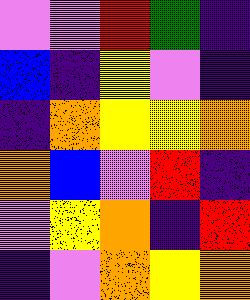[["violet", "violet", "red", "green", "indigo"], ["blue", "indigo", "yellow", "violet", "indigo"], ["indigo", "orange", "yellow", "yellow", "orange"], ["orange", "blue", "violet", "red", "indigo"], ["violet", "yellow", "orange", "indigo", "red"], ["indigo", "violet", "orange", "yellow", "orange"]]